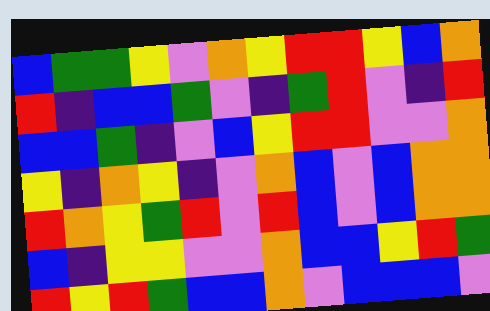[["blue", "green", "green", "yellow", "violet", "orange", "yellow", "red", "red", "yellow", "blue", "orange"], ["red", "indigo", "blue", "blue", "green", "violet", "indigo", "green", "red", "violet", "indigo", "red"], ["blue", "blue", "green", "indigo", "violet", "blue", "yellow", "red", "red", "violet", "violet", "orange"], ["yellow", "indigo", "orange", "yellow", "indigo", "violet", "orange", "blue", "violet", "blue", "orange", "orange"], ["red", "orange", "yellow", "green", "red", "violet", "red", "blue", "violet", "blue", "orange", "orange"], ["blue", "indigo", "yellow", "yellow", "violet", "violet", "orange", "blue", "blue", "yellow", "red", "green"], ["red", "yellow", "red", "green", "blue", "blue", "orange", "violet", "blue", "blue", "blue", "violet"]]